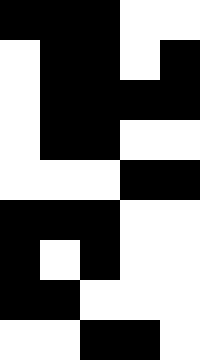[["black", "black", "black", "white", "white"], ["white", "black", "black", "white", "black"], ["white", "black", "black", "black", "black"], ["white", "black", "black", "white", "white"], ["white", "white", "white", "black", "black"], ["black", "black", "black", "white", "white"], ["black", "white", "black", "white", "white"], ["black", "black", "white", "white", "white"], ["white", "white", "black", "black", "white"]]